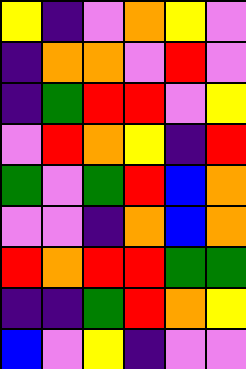[["yellow", "indigo", "violet", "orange", "yellow", "violet"], ["indigo", "orange", "orange", "violet", "red", "violet"], ["indigo", "green", "red", "red", "violet", "yellow"], ["violet", "red", "orange", "yellow", "indigo", "red"], ["green", "violet", "green", "red", "blue", "orange"], ["violet", "violet", "indigo", "orange", "blue", "orange"], ["red", "orange", "red", "red", "green", "green"], ["indigo", "indigo", "green", "red", "orange", "yellow"], ["blue", "violet", "yellow", "indigo", "violet", "violet"]]